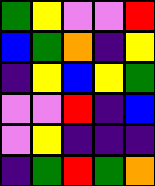[["green", "yellow", "violet", "violet", "red"], ["blue", "green", "orange", "indigo", "yellow"], ["indigo", "yellow", "blue", "yellow", "green"], ["violet", "violet", "red", "indigo", "blue"], ["violet", "yellow", "indigo", "indigo", "indigo"], ["indigo", "green", "red", "green", "orange"]]